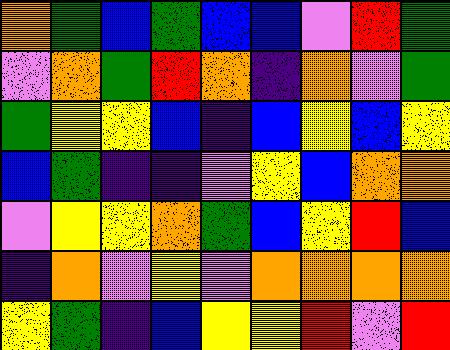[["orange", "green", "blue", "green", "blue", "blue", "violet", "red", "green"], ["violet", "orange", "green", "red", "orange", "indigo", "orange", "violet", "green"], ["green", "yellow", "yellow", "blue", "indigo", "blue", "yellow", "blue", "yellow"], ["blue", "green", "indigo", "indigo", "violet", "yellow", "blue", "orange", "orange"], ["violet", "yellow", "yellow", "orange", "green", "blue", "yellow", "red", "blue"], ["indigo", "orange", "violet", "yellow", "violet", "orange", "orange", "orange", "orange"], ["yellow", "green", "indigo", "blue", "yellow", "yellow", "red", "violet", "red"]]